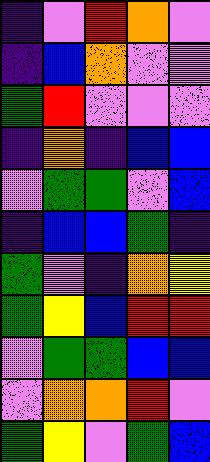[["indigo", "violet", "red", "orange", "violet"], ["indigo", "blue", "orange", "violet", "violet"], ["green", "red", "violet", "violet", "violet"], ["indigo", "orange", "indigo", "blue", "blue"], ["violet", "green", "green", "violet", "blue"], ["indigo", "blue", "blue", "green", "indigo"], ["green", "violet", "indigo", "orange", "yellow"], ["green", "yellow", "blue", "red", "red"], ["violet", "green", "green", "blue", "blue"], ["violet", "orange", "orange", "red", "violet"], ["green", "yellow", "violet", "green", "blue"]]